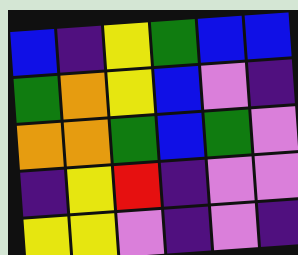[["blue", "indigo", "yellow", "green", "blue", "blue"], ["green", "orange", "yellow", "blue", "violet", "indigo"], ["orange", "orange", "green", "blue", "green", "violet"], ["indigo", "yellow", "red", "indigo", "violet", "violet"], ["yellow", "yellow", "violet", "indigo", "violet", "indigo"]]